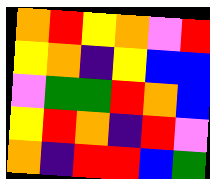[["orange", "red", "yellow", "orange", "violet", "red"], ["yellow", "orange", "indigo", "yellow", "blue", "blue"], ["violet", "green", "green", "red", "orange", "blue"], ["yellow", "red", "orange", "indigo", "red", "violet"], ["orange", "indigo", "red", "red", "blue", "green"]]